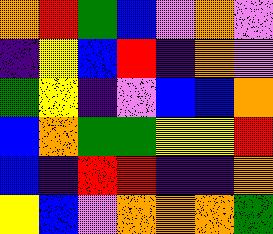[["orange", "red", "green", "blue", "violet", "orange", "violet"], ["indigo", "yellow", "blue", "red", "indigo", "orange", "violet"], ["green", "yellow", "indigo", "violet", "blue", "blue", "orange"], ["blue", "orange", "green", "green", "yellow", "yellow", "red"], ["blue", "indigo", "red", "red", "indigo", "indigo", "orange"], ["yellow", "blue", "violet", "orange", "orange", "orange", "green"]]